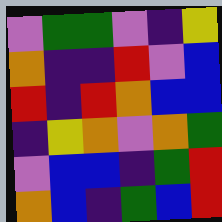[["violet", "green", "green", "violet", "indigo", "yellow"], ["orange", "indigo", "indigo", "red", "violet", "blue"], ["red", "indigo", "red", "orange", "blue", "blue"], ["indigo", "yellow", "orange", "violet", "orange", "green"], ["violet", "blue", "blue", "indigo", "green", "red"], ["orange", "blue", "indigo", "green", "blue", "red"]]